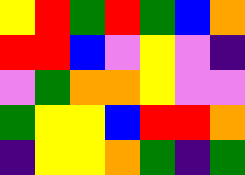[["yellow", "red", "green", "red", "green", "blue", "orange"], ["red", "red", "blue", "violet", "yellow", "violet", "indigo"], ["violet", "green", "orange", "orange", "yellow", "violet", "violet"], ["green", "yellow", "yellow", "blue", "red", "red", "orange"], ["indigo", "yellow", "yellow", "orange", "green", "indigo", "green"]]